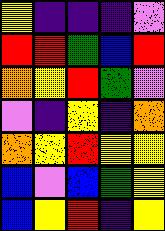[["yellow", "indigo", "indigo", "indigo", "violet"], ["red", "red", "green", "blue", "red"], ["orange", "yellow", "red", "green", "violet"], ["violet", "indigo", "yellow", "indigo", "orange"], ["orange", "yellow", "red", "yellow", "yellow"], ["blue", "violet", "blue", "green", "yellow"], ["blue", "yellow", "red", "indigo", "yellow"]]